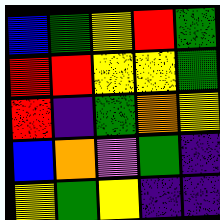[["blue", "green", "yellow", "red", "green"], ["red", "red", "yellow", "yellow", "green"], ["red", "indigo", "green", "orange", "yellow"], ["blue", "orange", "violet", "green", "indigo"], ["yellow", "green", "yellow", "indigo", "indigo"]]